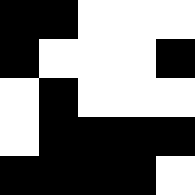[["black", "black", "white", "white", "white"], ["black", "white", "white", "white", "black"], ["white", "black", "white", "white", "white"], ["white", "black", "black", "black", "black"], ["black", "black", "black", "black", "white"]]